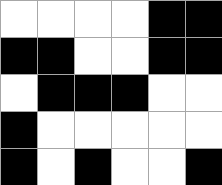[["white", "white", "white", "white", "black", "black"], ["black", "black", "white", "white", "black", "black"], ["white", "black", "black", "black", "white", "white"], ["black", "white", "white", "white", "white", "white"], ["black", "white", "black", "white", "white", "black"]]